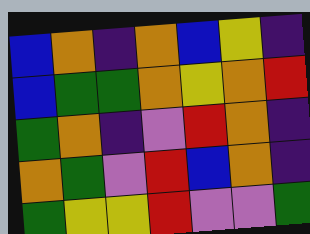[["blue", "orange", "indigo", "orange", "blue", "yellow", "indigo"], ["blue", "green", "green", "orange", "yellow", "orange", "red"], ["green", "orange", "indigo", "violet", "red", "orange", "indigo"], ["orange", "green", "violet", "red", "blue", "orange", "indigo"], ["green", "yellow", "yellow", "red", "violet", "violet", "green"]]